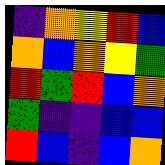[["indigo", "orange", "yellow", "red", "blue"], ["orange", "blue", "orange", "yellow", "green"], ["red", "green", "red", "blue", "orange"], ["green", "indigo", "indigo", "blue", "blue"], ["red", "blue", "indigo", "blue", "orange"]]